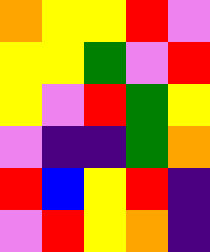[["orange", "yellow", "yellow", "red", "violet"], ["yellow", "yellow", "green", "violet", "red"], ["yellow", "violet", "red", "green", "yellow"], ["violet", "indigo", "indigo", "green", "orange"], ["red", "blue", "yellow", "red", "indigo"], ["violet", "red", "yellow", "orange", "indigo"]]